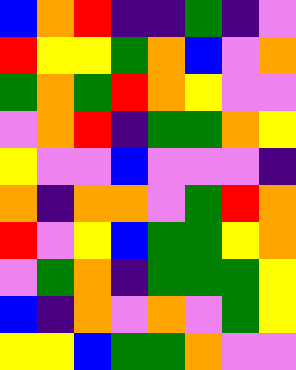[["blue", "orange", "red", "indigo", "indigo", "green", "indigo", "violet"], ["red", "yellow", "yellow", "green", "orange", "blue", "violet", "orange"], ["green", "orange", "green", "red", "orange", "yellow", "violet", "violet"], ["violet", "orange", "red", "indigo", "green", "green", "orange", "yellow"], ["yellow", "violet", "violet", "blue", "violet", "violet", "violet", "indigo"], ["orange", "indigo", "orange", "orange", "violet", "green", "red", "orange"], ["red", "violet", "yellow", "blue", "green", "green", "yellow", "orange"], ["violet", "green", "orange", "indigo", "green", "green", "green", "yellow"], ["blue", "indigo", "orange", "violet", "orange", "violet", "green", "yellow"], ["yellow", "yellow", "blue", "green", "green", "orange", "violet", "violet"]]